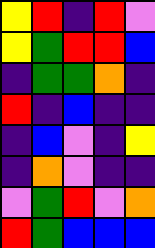[["yellow", "red", "indigo", "red", "violet"], ["yellow", "green", "red", "red", "blue"], ["indigo", "green", "green", "orange", "indigo"], ["red", "indigo", "blue", "indigo", "indigo"], ["indigo", "blue", "violet", "indigo", "yellow"], ["indigo", "orange", "violet", "indigo", "indigo"], ["violet", "green", "red", "violet", "orange"], ["red", "green", "blue", "blue", "blue"]]